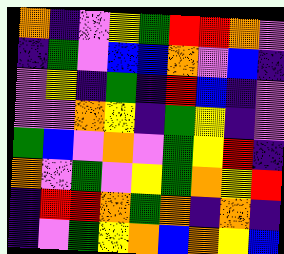[["orange", "indigo", "violet", "yellow", "green", "red", "red", "orange", "violet"], ["indigo", "green", "violet", "blue", "blue", "orange", "violet", "blue", "indigo"], ["violet", "yellow", "indigo", "green", "indigo", "red", "blue", "indigo", "violet"], ["violet", "violet", "orange", "yellow", "indigo", "green", "yellow", "indigo", "violet"], ["green", "blue", "violet", "orange", "violet", "green", "yellow", "red", "indigo"], ["orange", "violet", "green", "violet", "yellow", "green", "orange", "yellow", "red"], ["indigo", "red", "red", "orange", "green", "orange", "indigo", "orange", "indigo"], ["indigo", "violet", "green", "yellow", "orange", "blue", "orange", "yellow", "blue"]]